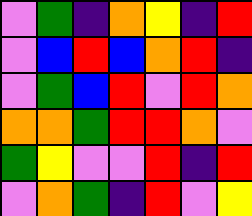[["violet", "green", "indigo", "orange", "yellow", "indigo", "red"], ["violet", "blue", "red", "blue", "orange", "red", "indigo"], ["violet", "green", "blue", "red", "violet", "red", "orange"], ["orange", "orange", "green", "red", "red", "orange", "violet"], ["green", "yellow", "violet", "violet", "red", "indigo", "red"], ["violet", "orange", "green", "indigo", "red", "violet", "yellow"]]